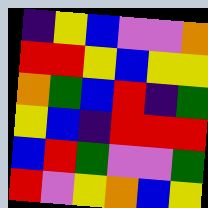[["indigo", "yellow", "blue", "violet", "violet", "orange"], ["red", "red", "yellow", "blue", "yellow", "yellow"], ["orange", "green", "blue", "red", "indigo", "green"], ["yellow", "blue", "indigo", "red", "red", "red"], ["blue", "red", "green", "violet", "violet", "green"], ["red", "violet", "yellow", "orange", "blue", "yellow"]]